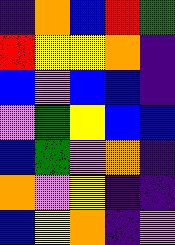[["indigo", "orange", "blue", "red", "green"], ["red", "yellow", "yellow", "orange", "indigo"], ["blue", "violet", "blue", "blue", "indigo"], ["violet", "green", "yellow", "blue", "blue"], ["blue", "green", "violet", "orange", "indigo"], ["orange", "violet", "yellow", "indigo", "indigo"], ["blue", "yellow", "orange", "indigo", "violet"]]